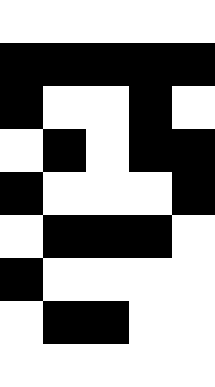[["white", "white", "white", "white", "white"], ["black", "black", "black", "black", "black"], ["black", "white", "white", "black", "white"], ["white", "black", "white", "black", "black"], ["black", "white", "white", "white", "black"], ["white", "black", "black", "black", "white"], ["black", "white", "white", "white", "white"], ["white", "black", "black", "white", "white"], ["white", "white", "white", "white", "white"]]